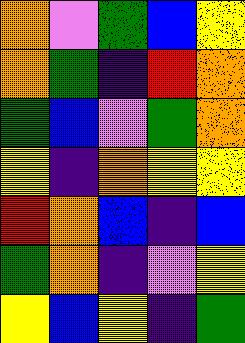[["orange", "violet", "green", "blue", "yellow"], ["orange", "green", "indigo", "red", "orange"], ["green", "blue", "violet", "green", "orange"], ["yellow", "indigo", "orange", "yellow", "yellow"], ["red", "orange", "blue", "indigo", "blue"], ["green", "orange", "indigo", "violet", "yellow"], ["yellow", "blue", "yellow", "indigo", "green"]]